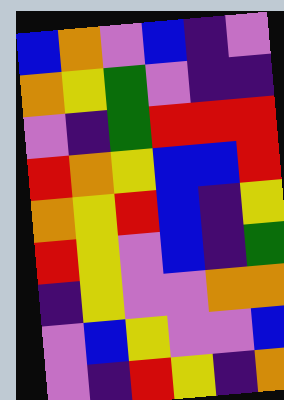[["blue", "orange", "violet", "blue", "indigo", "violet"], ["orange", "yellow", "green", "violet", "indigo", "indigo"], ["violet", "indigo", "green", "red", "red", "red"], ["red", "orange", "yellow", "blue", "blue", "red"], ["orange", "yellow", "red", "blue", "indigo", "yellow"], ["red", "yellow", "violet", "blue", "indigo", "green"], ["indigo", "yellow", "violet", "violet", "orange", "orange"], ["violet", "blue", "yellow", "violet", "violet", "blue"], ["violet", "indigo", "red", "yellow", "indigo", "orange"]]